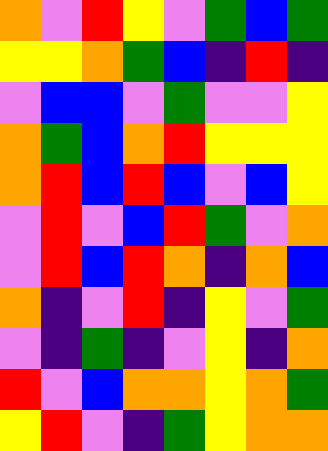[["orange", "violet", "red", "yellow", "violet", "green", "blue", "green"], ["yellow", "yellow", "orange", "green", "blue", "indigo", "red", "indigo"], ["violet", "blue", "blue", "violet", "green", "violet", "violet", "yellow"], ["orange", "green", "blue", "orange", "red", "yellow", "yellow", "yellow"], ["orange", "red", "blue", "red", "blue", "violet", "blue", "yellow"], ["violet", "red", "violet", "blue", "red", "green", "violet", "orange"], ["violet", "red", "blue", "red", "orange", "indigo", "orange", "blue"], ["orange", "indigo", "violet", "red", "indigo", "yellow", "violet", "green"], ["violet", "indigo", "green", "indigo", "violet", "yellow", "indigo", "orange"], ["red", "violet", "blue", "orange", "orange", "yellow", "orange", "green"], ["yellow", "red", "violet", "indigo", "green", "yellow", "orange", "orange"]]